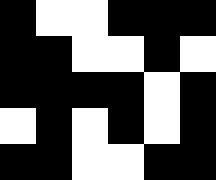[["black", "white", "white", "black", "black", "black"], ["black", "black", "white", "white", "black", "white"], ["black", "black", "black", "black", "white", "black"], ["white", "black", "white", "black", "white", "black"], ["black", "black", "white", "white", "black", "black"]]